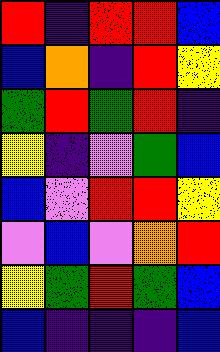[["red", "indigo", "red", "red", "blue"], ["blue", "orange", "indigo", "red", "yellow"], ["green", "red", "green", "red", "indigo"], ["yellow", "indigo", "violet", "green", "blue"], ["blue", "violet", "red", "red", "yellow"], ["violet", "blue", "violet", "orange", "red"], ["yellow", "green", "red", "green", "blue"], ["blue", "indigo", "indigo", "indigo", "blue"]]